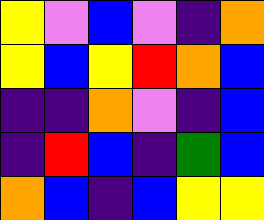[["yellow", "violet", "blue", "violet", "indigo", "orange"], ["yellow", "blue", "yellow", "red", "orange", "blue"], ["indigo", "indigo", "orange", "violet", "indigo", "blue"], ["indigo", "red", "blue", "indigo", "green", "blue"], ["orange", "blue", "indigo", "blue", "yellow", "yellow"]]